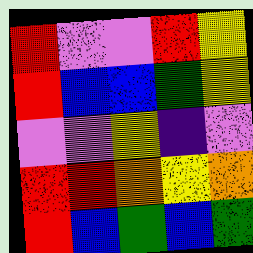[["red", "violet", "violet", "red", "yellow"], ["red", "blue", "blue", "green", "yellow"], ["violet", "violet", "yellow", "indigo", "violet"], ["red", "red", "orange", "yellow", "orange"], ["red", "blue", "green", "blue", "green"]]